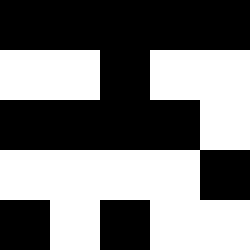[["black", "black", "black", "black", "black"], ["white", "white", "black", "white", "white"], ["black", "black", "black", "black", "white"], ["white", "white", "white", "white", "black"], ["black", "white", "black", "white", "white"]]